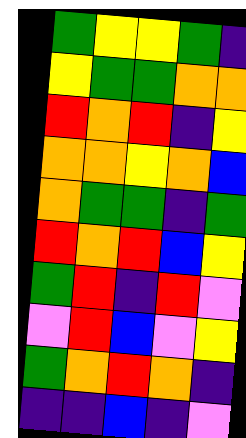[["green", "yellow", "yellow", "green", "indigo"], ["yellow", "green", "green", "orange", "orange"], ["red", "orange", "red", "indigo", "yellow"], ["orange", "orange", "yellow", "orange", "blue"], ["orange", "green", "green", "indigo", "green"], ["red", "orange", "red", "blue", "yellow"], ["green", "red", "indigo", "red", "violet"], ["violet", "red", "blue", "violet", "yellow"], ["green", "orange", "red", "orange", "indigo"], ["indigo", "indigo", "blue", "indigo", "violet"]]